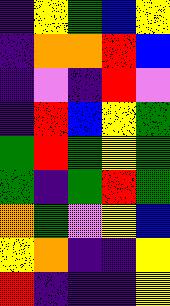[["indigo", "yellow", "green", "blue", "yellow"], ["indigo", "orange", "orange", "red", "blue"], ["indigo", "violet", "indigo", "red", "violet"], ["indigo", "red", "blue", "yellow", "green"], ["green", "red", "green", "yellow", "green"], ["green", "indigo", "green", "red", "green"], ["orange", "green", "violet", "yellow", "blue"], ["yellow", "orange", "indigo", "indigo", "yellow"], ["red", "indigo", "indigo", "indigo", "yellow"]]